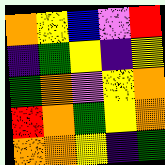[["orange", "yellow", "blue", "violet", "red"], ["indigo", "green", "yellow", "indigo", "yellow"], ["green", "orange", "violet", "yellow", "orange"], ["red", "orange", "green", "yellow", "orange"], ["orange", "orange", "yellow", "indigo", "green"]]